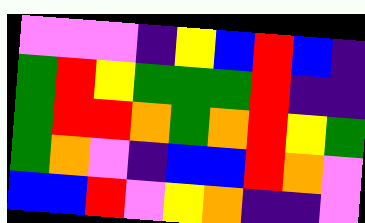[["violet", "violet", "violet", "indigo", "yellow", "blue", "red", "blue", "indigo"], ["green", "red", "yellow", "green", "green", "green", "red", "indigo", "indigo"], ["green", "red", "red", "orange", "green", "orange", "red", "yellow", "green"], ["green", "orange", "violet", "indigo", "blue", "blue", "red", "orange", "violet"], ["blue", "blue", "red", "violet", "yellow", "orange", "indigo", "indigo", "violet"]]